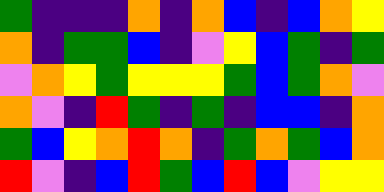[["green", "indigo", "indigo", "indigo", "orange", "indigo", "orange", "blue", "indigo", "blue", "orange", "yellow"], ["orange", "indigo", "green", "green", "blue", "indigo", "violet", "yellow", "blue", "green", "indigo", "green"], ["violet", "orange", "yellow", "green", "yellow", "yellow", "yellow", "green", "blue", "green", "orange", "violet"], ["orange", "violet", "indigo", "red", "green", "indigo", "green", "indigo", "blue", "blue", "indigo", "orange"], ["green", "blue", "yellow", "orange", "red", "orange", "indigo", "green", "orange", "green", "blue", "orange"], ["red", "violet", "indigo", "blue", "red", "green", "blue", "red", "blue", "violet", "yellow", "yellow"]]